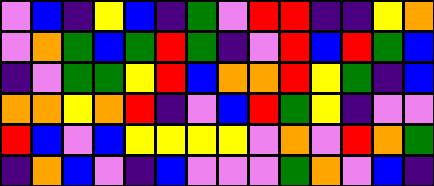[["violet", "blue", "indigo", "yellow", "blue", "indigo", "green", "violet", "red", "red", "indigo", "indigo", "yellow", "orange"], ["violet", "orange", "green", "blue", "green", "red", "green", "indigo", "violet", "red", "blue", "red", "green", "blue"], ["indigo", "violet", "green", "green", "yellow", "red", "blue", "orange", "orange", "red", "yellow", "green", "indigo", "blue"], ["orange", "orange", "yellow", "orange", "red", "indigo", "violet", "blue", "red", "green", "yellow", "indigo", "violet", "violet"], ["red", "blue", "violet", "blue", "yellow", "yellow", "yellow", "yellow", "violet", "orange", "violet", "red", "orange", "green"], ["indigo", "orange", "blue", "violet", "indigo", "blue", "violet", "violet", "violet", "green", "orange", "violet", "blue", "indigo"]]